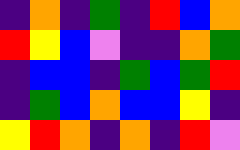[["indigo", "orange", "indigo", "green", "indigo", "red", "blue", "orange"], ["red", "yellow", "blue", "violet", "indigo", "indigo", "orange", "green"], ["indigo", "blue", "blue", "indigo", "green", "blue", "green", "red"], ["indigo", "green", "blue", "orange", "blue", "blue", "yellow", "indigo"], ["yellow", "red", "orange", "indigo", "orange", "indigo", "red", "violet"]]